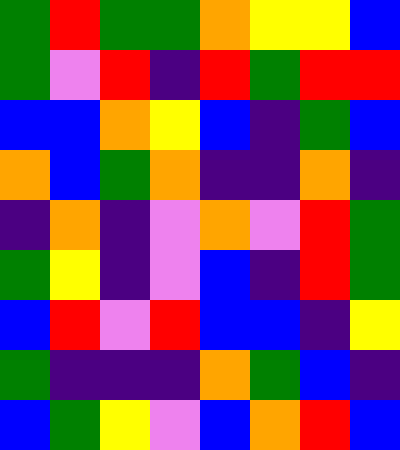[["green", "red", "green", "green", "orange", "yellow", "yellow", "blue"], ["green", "violet", "red", "indigo", "red", "green", "red", "red"], ["blue", "blue", "orange", "yellow", "blue", "indigo", "green", "blue"], ["orange", "blue", "green", "orange", "indigo", "indigo", "orange", "indigo"], ["indigo", "orange", "indigo", "violet", "orange", "violet", "red", "green"], ["green", "yellow", "indigo", "violet", "blue", "indigo", "red", "green"], ["blue", "red", "violet", "red", "blue", "blue", "indigo", "yellow"], ["green", "indigo", "indigo", "indigo", "orange", "green", "blue", "indigo"], ["blue", "green", "yellow", "violet", "blue", "orange", "red", "blue"]]